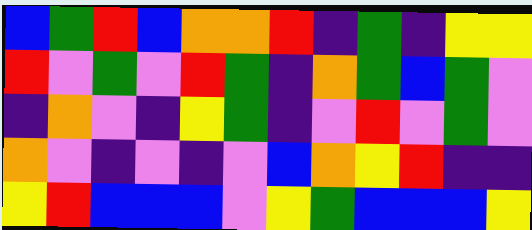[["blue", "green", "red", "blue", "orange", "orange", "red", "indigo", "green", "indigo", "yellow", "yellow"], ["red", "violet", "green", "violet", "red", "green", "indigo", "orange", "green", "blue", "green", "violet"], ["indigo", "orange", "violet", "indigo", "yellow", "green", "indigo", "violet", "red", "violet", "green", "violet"], ["orange", "violet", "indigo", "violet", "indigo", "violet", "blue", "orange", "yellow", "red", "indigo", "indigo"], ["yellow", "red", "blue", "blue", "blue", "violet", "yellow", "green", "blue", "blue", "blue", "yellow"]]